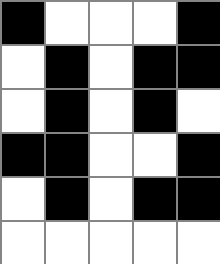[["black", "white", "white", "white", "black"], ["white", "black", "white", "black", "black"], ["white", "black", "white", "black", "white"], ["black", "black", "white", "white", "black"], ["white", "black", "white", "black", "black"], ["white", "white", "white", "white", "white"]]